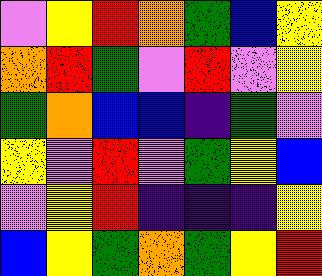[["violet", "yellow", "red", "orange", "green", "blue", "yellow"], ["orange", "red", "green", "violet", "red", "violet", "yellow"], ["green", "orange", "blue", "blue", "indigo", "green", "violet"], ["yellow", "violet", "red", "violet", "green", "yellow", "blue"], ["violet", "yellow", "red", "indigo", "indigo", "indigo", "yellow"], ["blue", "yellow", "green", "orange", "green", "yellow", "red"]]